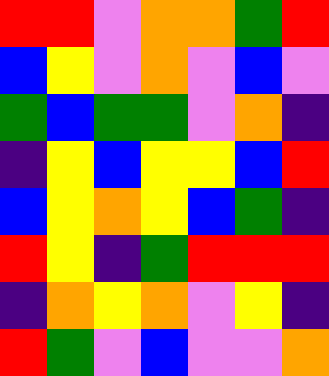[["red", "red", "violet", "orange", "orange", "green", "red"], ["blue", "yellow", "violet", "orange", "violet", "blue", "violet"], ["green", "blue", "green", "green", "violet", "orange", "indigo"], ["indigo", "yellow", "blue", "yellow", "yellow", "blue", "red"], ["blue", "yellow", "orange", "yellow", "blue", "green", "indigo"], ["red", "yellow", "indigo", "green", "red", "red", "red"], ["indigo", "orange", "yellow", "orange", "violet", "yellow", "indigo"], ["red", "green", "violet", "blue", "violet", "violet", "orange"]]